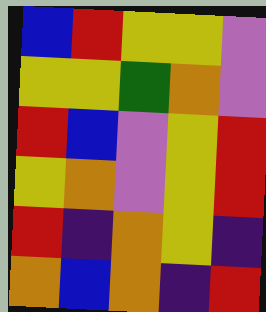[["blue", "red", "yellow", "yellow", "violet"], ["yellow", "yellow", "green", "orange", "violet"], ["red", "blue", "violet", "yellow", "red"], ["yellow", "orange", "violet", "yellow", "red"], ["red", "indigo", "orange", "yellow", "indigo"], ["orange", "blue", "orange", "indigo", "red"]]